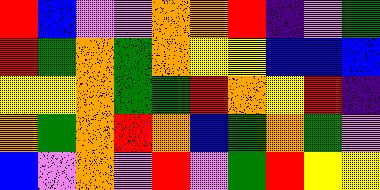[["red", "blue", "violet", "violet", "orange", "orange", "red", "indigo", "violet", "green"], ["red", "green", "orange", "green", "orange", "yellow", "yellow", "blue", "blue", "blue"], ["yellow", "yellow", "orange", "green", "green", "red", "orange", "yellow", "red", "indigo"], ["orange", "green", "orange", "red", "orange", "blue", "green", "orange", "green", "violet"], ["blue", "violet", "orange", "violet", "red", "violet", "green", "red", "yellow", "yellow"]]